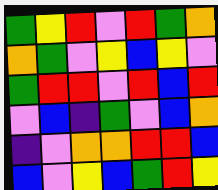[["green", "yellow", "red", "violet", "red", "green", "orange"], ["orange", "green", "violet", "yellow", "blue", "yellow", "violet"], ["green", "red", "red", "violet", "red", "blue", "red"], ["violet", "blue", "indigo", "green", "violet", "blue", "orange"], ["indigo", "violet", "orange", "orange", "red", "red", "blue"], ["blue", "violet", "yellow", "blue", "green", "red", "yellow"]]